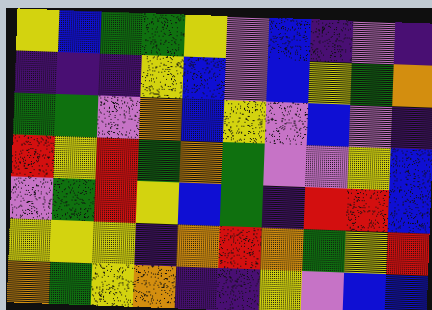[["yellow", "blue", "green", "green", "yellow", "violet", "blue", "indigo", "violet", "indigo"], ["indigo", "indigo", "indigo", "yellow", "blue", "violet", "blue", "yellow", "green", "orange"], ["green", "green", "violet", "orange", "blue", "yellow", "violet", "blue", "violet", "indigo"], ["red", "yellow", "red", "green", "orange", "green", "violet", "violet", "yellow", "blue"], ["violet", "green", "red", "yellow", "blue", "green", "indigo", "red", "red", "blue"], ["yellow", "yellow", "yellow", "indigo", "orange", "red", "orange", "green", "yellow", "red"], ["orange", "green", "yellow", "orange", "indigo", "indigo", "yellow", "violet", "blue", "blue"]]